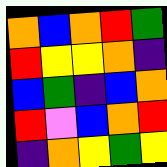[["orange", "blue", "orange", "red", "green"], ["red", "yellow", "yellow", "orange", "indigo"], ["blue", "green", "indigo", "blue", "orange"], ["red", "violet", "blue", "orange", "red"], ["indigo", "orange", "yellow", "green", "yellow"]]